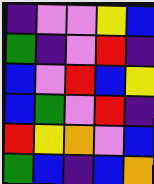[["indigo", "violet", "violet", "yellow", "blue"], ["green", "indigo", "violet", "red", "indigo"], ["blue", "violet", "red", "blue", "yellow"], ["blue", "green", "violet", "red", "indigo"], ["red", "yellow", "orange", "violet", "blue"], ["green", "blue", "indigo", "blue", "orange"]]